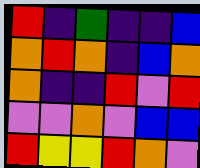[["red", "indigo", "green", "indigo", "indigo", "blue"], ["orange", "red", "orange", "indigo", "blue", "orange"], ["orange", "indigo", "indigo", "red", "violet", "red"], ["violet", "violet", "orange", "violet", "blue", "blue"], ["red", "yellow", "yellow", "red", "orange", "violet"]]